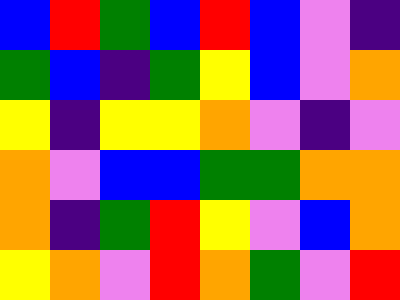[["blue", "red", "green", "blue", "red", "blue", "violet", "indigo"], ["green", "blue", "indigo", "green", "yellow", "blue", "violet", "orange"], ["yellow", "indigo", "yellow", "yellow", "orange", "violet", "indigo", "violet"], ["orange", "violet", "blue", "blue", "green", "green", "orange", "orange"], ["orange", "indigo", "green", "red", "yellow", "violet", "blue", "orange"], ["yellow", "orange", "violet", "red", "orange", "green", "violet", "red"]]